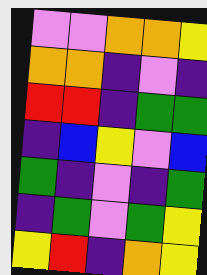[["violet", "violet", "orange", "orange", "yellow"], ["orange", "orange", "indigo", "violet", "indigo"], ["red", "red", "indigo", "green", "green"], ["indigo", "blue", "yellow", "violet", "blue"], ["green", "indigo", "violet", "indigo", "green"], ["indigo", "green", "violet", "green", "yellow"], ["yellow", "red", "indigo", "orange", "yellow"]]